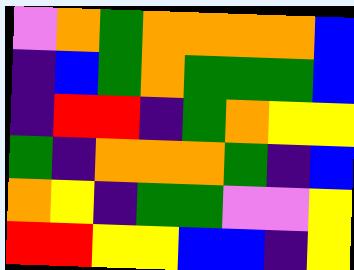[["violet", "orange", "green", "orange", "orange", "orange", "orange", "blue"], ["indigo", "blue", "green", "orange", "green", "green", "green", "blue"], ["indigo", "red", "red", "indigo", "green", "orange", "yellow", "yellow"], ["green", "indigo", "orange", "orange", "orange", "green", "indigo", "blue"], ["orange", "yellow", "indigo", "green", "green", "violet", "violet", "yellow"], ["red", "red", "yellow", "yellow", "blue", "blue", "indigo", "yellow"]]